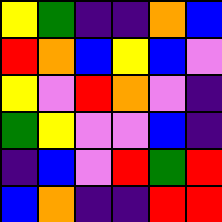[["yellow", "green", "indigo", "indigo", "orange", "blue"], ["red", "orange", "blue", "yellow", "blue", "violet"], ["yellow", "violet", "red", "orange", "violet", "indigo"], ["green", "yellow", "violet", "violet", "blue", "indigo"], ["indigo", "blue", "violet", "red", "green", "red"], ["blue", "orange", "indigo", "indigo", "red", "red"]]